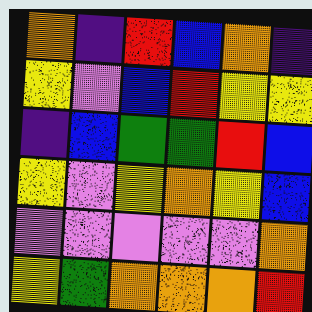[["orange", "indigo", "red", "blue", "orange", "indigo"], ["yellow", "violet", "blue", "red", "yellow", "yellow"], ["indigo", "blue", "green", "green", "red", "blue"], ["yellow", "violet", "yellow", "orange", "yellow", "blue"], ["violet", "violet", "violet", "violet", "violet", "orange"], ["yellow", "green", "orange", "orange", "orange", "red"]]